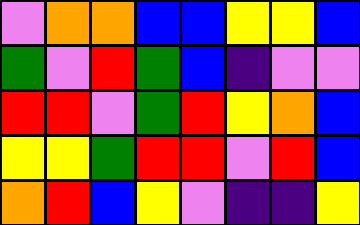[["violet", "orange", "orange", "blue", "blue", "yellow", "yellow", "blue"], ["green", "violet", "red", "green", "blue", "indigo", "violet", "violet"], ["red", "red", "violet", "green", "red", "yellow", "orange", "blue"], ["yellow", "yellow", "green", "red", "red", "violet", "red", "blue"], ["orange", "red", "blue", "yellow", "violet", "indigo", "indigo", "yellow"]]